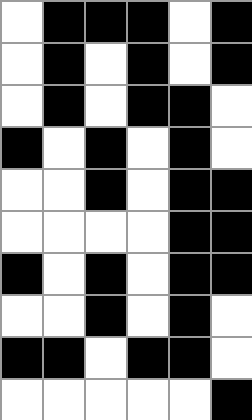[["white", "black", "black", "black", "white", "black"], ["white", "black", "white", "black", "white", "black"], ["white", "black", "white", "black", "black", "white"], ["black", "white", "black", "white", "black", "white"], ["white", "white", "black", "white", "black", "black"], ["white", "white", "white", "white", "black", "black"], ["black", "white", "black", "white", "black", "black"], ["white", "white", "black", "white", "black", "white"], ["black", "black", "white", "black", "black", "white"], ["white", "white", "white", "white", "white", "black"]]